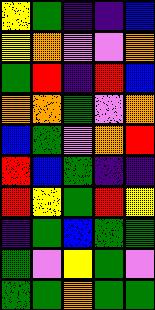[["yellow", "green", "indigo", "indigo", "blue"], ["yellow", "orange", "violet", "violet", "orange"], ["green", "red", "indigo", "red", "blue"], ["orange", "orange", "green", "violet", "orange"], ["blue", "green", "violet", "orange", "red"], ["red", "blue", "green", "indigo", "indigo"], ["red", "yellow", "green", "red", "yellow"], ["indigo", "green", "blue", "green", "green"], ["green", "violet", "yellow", "green", "violet"], ["green", "green", "orange", "green", "green"]]